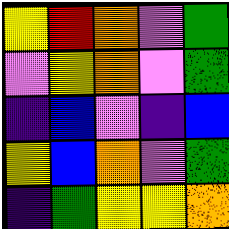[["yellow", "red", "orange", "violet", "green"], ["violet", "yellow", "orange", "violet", "green"], ["indigo", "blue", "violet", "indigo", "blue"], ["yellow", "blue", "orange", "violet", "green"], ["indigo", "green", "yellow", "yellow", "orange"]]